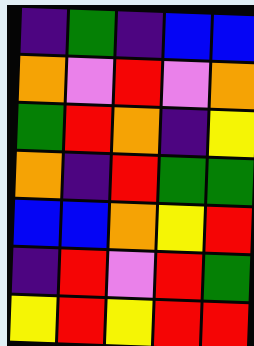[["indigo", "green", "indigo", "blue", "blue"], ["orange", "violet", "red", "violet", "orange"], ["green", "red", "orange", "indigo", "yellow"], ["orange", "indigo", "red", "green", "green"], ["blue", "blue", "orange", "yellow", "red"], ["indigo", "red", "violet", "red", "green"], ["yellow", "red", "yellow", "red", "red"]]